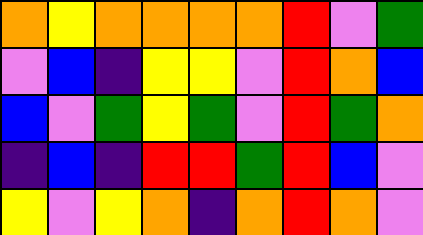[["orange", "yellow", "orange", "orange", "orange", "orange", "red", "violet", "green"], ["violet", "blue", "indigo", "yellow", "yellow", "violet", "red", "orange", "blue"], ["blue", "violet", "green", "yellow", "green", "violet", "red", "green", "orange"], ["indigo", "blue", "indigo", "red", "red", "green", "red", "blue", "violet"], ["yellow", "violet", "yellow", "orange", "indigo", "orange", "red", "orange", "violet"]]